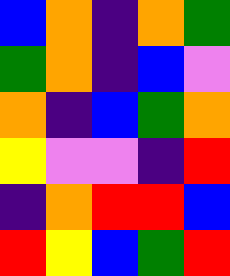[["blue", "orange", "indigo", "orange", "green"], ["green", "orange", "indigo", "blue", "violet"], ["orange", "indigo", "blue", "green", "orange"], ["yellow", "violet", "violet", "indigo", "red"], ["indigo", "orange", "red", "red", "blue"], ["red", "yellow", "blue", "green", "red"]]